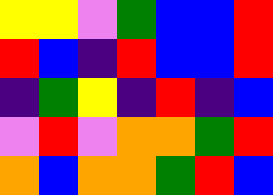[["yellow", "yellow", "violet", "green", "blue", "blue", "red"], ["red", "blue", "indigo", "red", "blue", "blue", "red"], ["indigo", "green", "yellow", "indigo", "red", "indigo", "blue"], ["violet", "red", "violet", "orange", "orange", "green", "red"], ["orange", "blue", "orange", "orange", "green", "red", "blue"]]